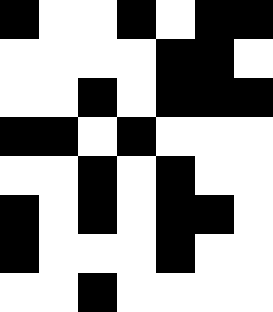[["black", "white", "white", "black", "white", "black", "black"], ["white", "white", "white", "white", "black", "black", "white"], ["white", "white", "black", "white", "black", "black", "black"], ["black", "black", "white", "black", "white", "white", "white"], ["white", "white", "black", "white", "black", "white", "white"], ["black", "white", "black", "white", "black", "black", "white"], ["black", "white", "white", "white", "black", "white", "white"], ["white", "white", "black", "white", "white", "white", "white"]]